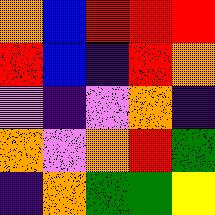[["orange", "blue", "red", "red", "red"], ["red", "blue", "indigo", "red", "orange"], ["violet", "indigo", "violet", "orange", "indigo"], ["orange", "violet", "orange", "red", "green"], ["indigo", "orange", "green", "green", "yellow"]]